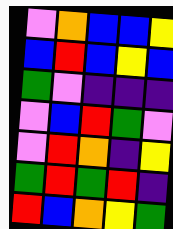[["violet", "orange", "blue", "blue", "yellow"], ["blue", "red", "blue", "yellow", "blue"], ["green", "violet", "indigo", "indigo", "indigo"], ["violet", "blue", "red", "green", "violet"], ["violet", "red", "orange", "indigo", "yellow"], ["green", "red", "green", "red", "indigo"], ["red", "blue", "orange", "yellow", "green"]]